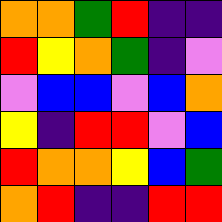[["orange", "orange", "green", "red", "indigo", "indigo"], ["red", "yellow", "orange", "green", "indigo", "violet"], ["violet", "blue", "blue", "violet", "blue", "orange"], ["yellow", "indigo", "red", "red", "violet", "blue"], ["red", "orange", "orange", "yellow", "blue", "green"], ["orange", "red", "indigo", "indigo", "red", "red"]]